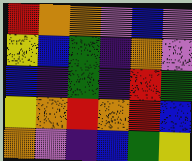[["red", "orange", "orange", "violet", "blue", "violet"], ["yellow", "blue", "green", "indigo", "orange", "violet"], ["blue", "indigo", "green", "indigo", "red", "green"], ["yellow", "orange", "red", "orange", "red", "blue"], ["orange", "violet", "indigo", "blue", "green", "yellow"]]